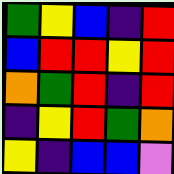[["green", "yellow", "blue", "indigo", "red"], ["blue", "red", "red", "yellow", "red"], ["orange", "green", "red", "indigo", "red"], ["indigo", "yellow", "red", "green", "orange"], ["yellow", "indigo", "blue", "blue", "violet"]]